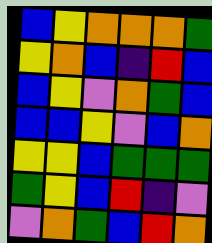[["blue", "yellow", "orange", "orange", "orange", "green"], ["yellow", "orange", "blue", "indigo", "red", "blue"], ["blue", "yellow", "violet", "orange", "green", "blue"], ["blue", "blue", "yellow", "violet", "blue", "orange"], ["yellow", "yellow", "blue", "green", "green", "green"], ["green", "yellow", "blue", "red", "indigo", "violet"], ["violet", "orange", "green", "blue", "red", "orange"]]